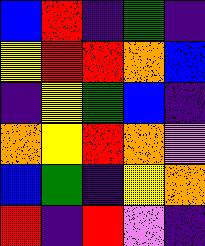[["blue", "red", "indigo", "green", "indigo"], ["yellow", "red", "red", "orange", "blue"], ["indigo", "yellow", "green", "blue", "indigo"], ["orange", "yellow", "red", "orange", "violet"], ["blue", "green", "indigo", "yellow", "orange"], ["red", "indigo", "red", "violet", "indigo"]]